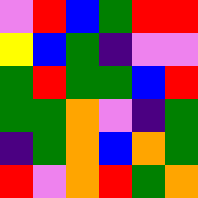[["violet", "red", "blue", "green", "red", "red"], ["yellow", "blue", "green", "indigo", "violet", "violet"], ["green", "red", "green", "green", "blue", "red"], ["green", "green", "orange", "violet", "indigo", "green"], ["indigo", "green", "orange", "blue", "orange", "green"], ["red", "violet", "orange", "red", "green", "orange"]]